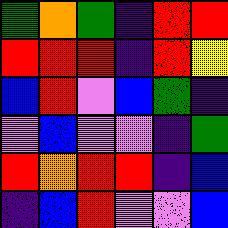[["green", "orange", "green", "indigo", "red", "red"], ["red", "red", "red", "indigo", "red", "yellow"], ["blue", "red", "violet", "blue", "green", "indigo"], ["violet", "blue", "violet", "violet", "indigo", "green"], ["red", "orange", "red", "red", "indigo", "blue"], ["indigo", "blue", "red", "violet", "violet", "blue"]]